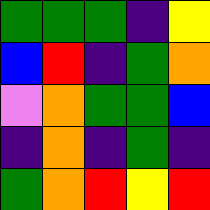[["green", "green", "green", "indigo", "yellow"], ["blue", "red", "indigo", "green", "orange"], ["violet", "orange", "green", "green", "blue"], ["indigo", "orange", "indigo", "green", "indigo"], ["green", "orange", "red", "yellow", "red"]]